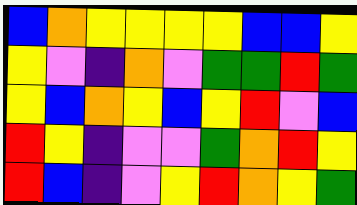[["blue", "orange", "yellow", "yellow", "yellow", "yellow", "blue", "blue", "yellow"], ["yellow", "violet", "indigo", "orange", "violet", "green", "green", "red", "green"], ["yellow", "blue", "orange", "yellow", "blue", "yellow", "red", "violet", "blue"], ["red", "yellow", "indigo", "violet", "violet", "green", "orange", "red", "yellow"], ["red", "blue", "indigo", "violet", "yellow", "red", "orange", "yellow", "green"]]